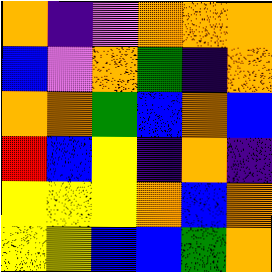[["orange", "indigo", "violet", "orange", "orange", "orange"], ["blue", "violet", "orange", "green", "indigo", "orange"], ["orange", "orange", "green", "blue", "orange", "blue"], ["red", "blue", "yellow", "indigo", "orange", "indigo"], ["yellow", "yellow", "yellow", "orange", "blue", "orange"], ["yellow", "yellow", "blue", "blue", "green", "orange"]]